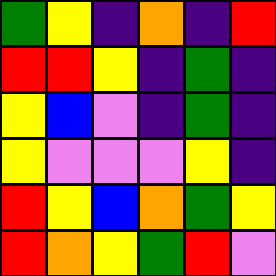[["green", "yellow", "indigo", "orange", "indigo", "red"], ["red", "red", "yellow", "indigo", "green", "indigo"], ["yellow", "blue", "violet", "indigo", "green", "indigo"], ["yellow", "violet", "violet", "violet", "yellow", "indigo"], ["red", "yellow", "blue", "orange", "green", "yellow"], ["red", "orange", "yellow", "green", "red", "violet"]]